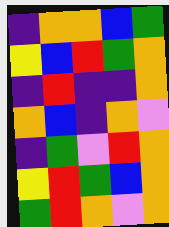[["indigo", "orange", "orange", "blue", "green"], ["yellow", "blue", "red", "green", "orange"], ["indigo", "red", "indigo", "indigo", "orange"], ["orange", "blue", "indigo", "orange", "violet"], ["indigo", "green", "violet", "red", "orange"], ["yellow", "red", "green", "blue", "orange"], ["green", "red", "orange", "violet", "orange"]]